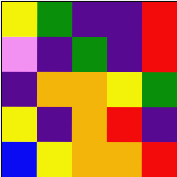[["yellow", "green", "indigo", "indigo", "red"], ["violet", "indigo", "green", "indigo", "red"], ["indigo", "orange", "orange", "yellow", "green"], ["yellow", "indigo", "orange", "red", "indigo"], ["blue", "yellow", "orange", "orange", "red"]]